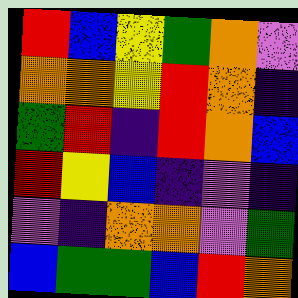[["red", "blue", "yellow", "green", "orange", "violet"], ["orange", "orange", "yellow", "red", "orange", "indigo"], ["green", "red", "indigo", "red", "orange", "blue"], ["red", "yellow", "blue", "indigo", "violet", "indigo"], ["violet", "indigo", "orange", "orange", "violet", "green"], ["blue", "green", "green", "blue", "red", "orange"]]